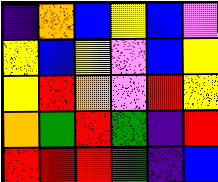[["indigo", "orange", "blue", "yellow", "blue", "violet"], ["yellow", "blue", "yellow", "violet", "blue", "yellow"], ["yellow", "red", "orange", "violet", "red", "yellow"], ["orange", "green", "red", "green", "indigo", "red"], ["red", "red", "red", "green", "indigo", "blue"]]